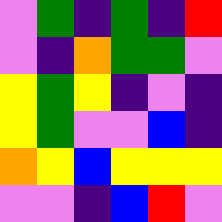[["violet", "green", "indigo", "green", "indigo", "red"], ["violet", "indigo", "orange", "green", "green", "violet"], ["yellow", "green", "yellow", "indigo", "violet", "indigo"], ["yellow", "green", "violet", "violet", "blue", "indigo"], ["orange", "yellow", "blue", "yellow", "yellow", "yellow"], ["violet", "violet", "indigo", "blue", "red", "violet"]]